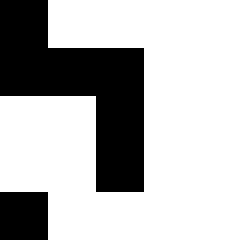[["black", "white", "white", "white", "white"], ["black", "black", "black", "white", "white"], ["white", "white", "black", "white", "white"], ["white", "white", "black", "white", "white"], ["black", "white", "white", "white", "white"]]